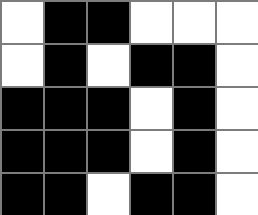[["white", "black", "black", "white", "white", "white"], ["white", "black", "white", "black", "black", "white"], ["black", "black", "black", "white", "black", "white"], ["black", "black", "black", "white", "black", "white"], ["black", "black", "white", "black", "black", "white"]]